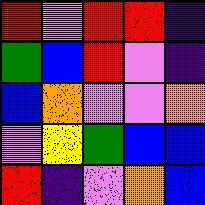[["red", "violet", "red", "red", "indigo"], ["green", "blue", "red", "violet", "indigo"], ["blue", "orange", "violet", "violet", "orange"], ["violet", "yellow", "green", "blue", "blue"], ["red", "indigo", "violet", "orange", "blue"]]